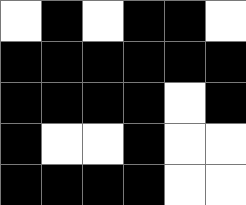[["white", "black", "white", "black", "black", "white"], ["black", "black", "black", "black", "black", "black"], ["black", "black", "black", "black", "white", "black"], ["black", "white", "white", "black", "white", "white"], ["black", "black", "black", "black", "white", "white"]]